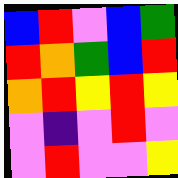[["blue", "red", "violet", "blue", "green"], ["red", "orange", "green", "blue", "red"], ["orange", "red", "yellow", "red", "yellow"], ["violet", "indigo", "violet", "red", "violet"], ["violet", "red", "violet", "violet", "yellow"]]